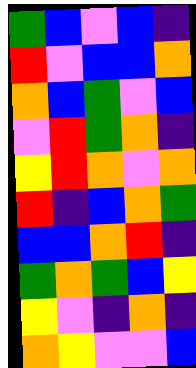[["green", "blue", "violet", "blue", "indigo"], ["red", "violet", "blue", "blue", "orange"], ["orange", "blue", "green", "violet", "blue"], ["violet", "red", "green", "orange", "indigo"], ["yellow", "red", "orange", "violet", "orange"], ["red", "indigo", "blue", "orange", "green"], ["blue", "blue", "orange", "red", "indigo"], ["green", "orange", "green", "blue", "yellow"], ["yellow", "violet", "indigo", "orange", "indigo"], ["orange", "yellow", "violet", "violet", "blue"]]